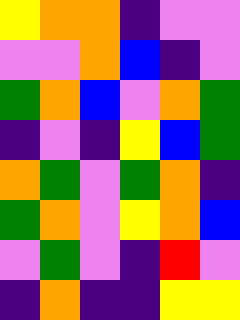[["yellow", "orange", "orange", "indigo", "violet", "violet"], ["violet", "violet", "orange", "blue", "indigo", "violet"], ["green", "orange", "blue", "violet", "orange", "green"], ["indigo", "violet", "indigo", "yellow", "blue", "green"], ["orange", "green", "violet", "green", "orange", "indigo"], ["green", "orange", "violet", "yellow", "orange", "blue"], ["violet", "green", "violet", "indigo", "red", "violet"], ["indigo", "orange", "indigo", "indigo", "yellow", "yellow"]]